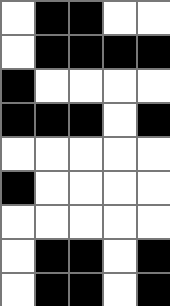[["white", "black", "black", "white", "white"], ["white", "black", "black", "black", "black"], ["black", "white", "white", "white", "white"], ["black", "black", "black", "white", "black"], ["white", "white", "white", "white", "white"], ["black", "white", "white", "white", "white"], ["white", "white", "white", "white", "white"], ["white", "black", "black", "white", "black"], ["white", "black", "black", "white", "black"]]